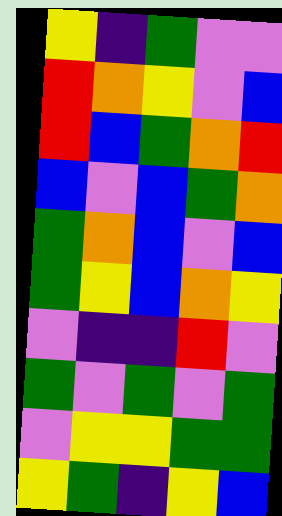[["yellow", "indigo", "green", "violet", "violet"], ["red", "orange", "yellow", "violet", "blue"], ["red", "blue", "green", "orange", "red"], ["blue", "violet", "blue", "green", "orange"], ["green", "orange", "blue", "violet", "blue"], ["green", "yellow", "blue", "orange", "yellow"], ["violet", "indigo", "indigo", "red", "violet"], ["green", "violet", "green", "violet", "green"], ["violet", "yellow", "yellow", "green", "green"], ["yellow", "green", "indigo", "yellow", "blue"]]